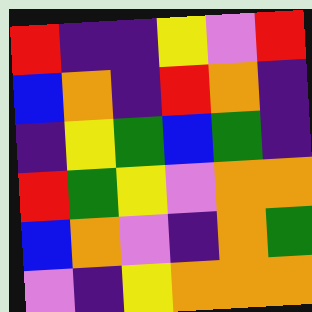[["red", "indigo", "indigo", "yellow", "violet", "red"], ["blue", "orange", "indigo", "red", "orange", "indigo"], ["indigo", "yellow", "green", "blue", "green", "indigo"], ["red", "green", "yellow", "violet", "orange", "orange"], ["blue", "orange", "violet", "indigo", "orange", "green"], ["violet", "indigo", "yellow", "orange", "orange", "orange"]]